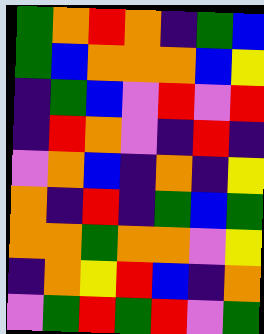[["green", "orange", "red", "orange", "indigo", "green", "blue"], ["green", "blue", "orange", "orange", "orange", "blue", "yellow"], ["indigo", "green", "blue", "violet", "red", "violet", "red"], ["indigo", "red", "orange", "violet", "indigo", "red", "indigo"], ["violet", "orange", "blue", "indigo", "orange", "indigo", "yellow"], ["orange", "indigo", "red", "indigo", "green", "blue", "green"], ["orange", "orange", "green", "orange", "orange", "violet", "yellow"], ["indigo", "orange", "yellow", "red", "blue", "indigo", "orange"], ["violet", "green", "red", "green", "red", "violet", "green"]]